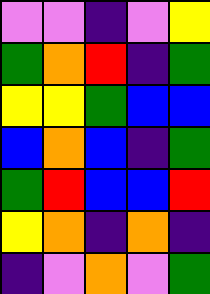[["violet", "violet", "indigo", "violet", "yellow"], ["green", "orange", "red", "indigo", "green"], ["yellow", "yellow", "green", "blue", "blue"], ["blue", "orange", "blue", "indigo", "green"], ["green", "red", "blue", "blue", "red"], ["yellow", "orange", "indigo", "orange", "indigo"], ["indigo", "violet", "orange", "violet", "green"]]